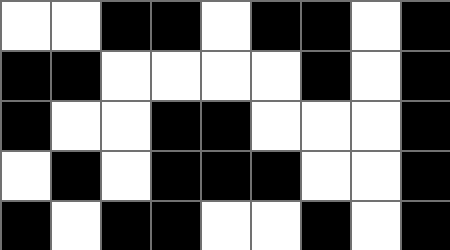[["white", "white", "black", "black", "white", "black", "black", "white", "black"], ["black", "black", "white", "white", "white", "white", "black", "white", "black"], ["black", "white", "white", "black", "black", "white", "white", "white", "black"], ["white", "black", "white", "black", "black", "black", "white", "white", "black"], ["black", "white", "black", "black", "white", "white", "black", "white", "black"]]